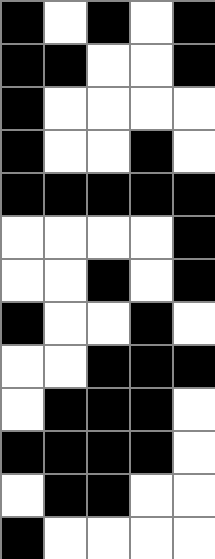[["black", "white", "black", "white", "black"], ["black", "black", "white", "white", "black"], ["black", "white", "white", "white", "white"], ["black", "white", "white", "black", "white"], ["black", "black", "black", "black", "black"], ["white", "white", "white", "white", "black"], ["white", "white", "black", "white", "black"], ["black", "white", "white", "black", "white"], ["white", "white", "black", "black", "black"], ["white", "black", "black", "black", "white"], ["black", "black", "black", "black", "white"], ["white", "black", "black", "white", "white"], ["black", "white", "white", "white", "white"]]